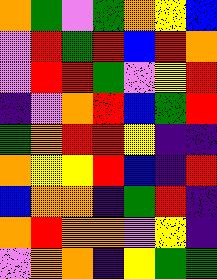[["orange", "green", "violet", "green", "orange", "yellow", "blue"], ["violet", "red", "green", "red", "blue", "red", "orange"], ["violet", "red", "red", "green", "violet", "yellow", "red"], ["indigo", "violet", "orange", "red", "blue", "green", "red"], ["green", "orange", "red", "red", "yellow", "indigo", "indigo"], ["orange", "yellow", "yellow", "red", "blue", "indigo", "red"], ["blue", "orange", "orange", "indigo", "green", "red", "indigo"], ["orange", "red", "orange", "orange", "violet", "yellow", "indigo"], ["violet", "orange", "orange", "indigo", "yellow", "green", "green"]]